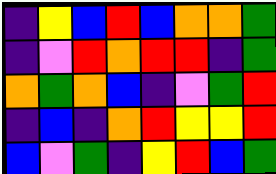[["indigo", "yellow", "blue", "red", "blue", "orange", "orange", "green"], ["indigo", "violet", "red", "orange", "red", "red", "indigo", "green"], ["orange", "green", "orange", "blue", "indigo", "violet", "green", "red"], ["indigo", "blue", "indigo", "orange", "red", "yellow", "yellow", "red"], ["blue", "violet", "green", "indigo", "yellow", "red", "blue", "green"]]